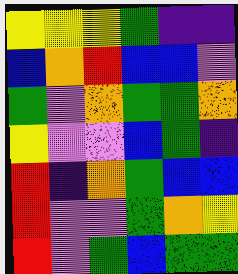[["yellow", "yellow", "yellow", "green", "indigo", "indigo"], ["blue", "orange", "red", "blue", "blue", "violet"], ["green", "violet", "orange", "green", "green", "orange"], ["yellow", "violet", "violet", "blue", "green", "indigo"], ["red", "indigo", "orange", "green", "blue", "blue"], ["red", "violet", "violet", "green", "orange", "yellow"], ["red", "violet", "green", "blue", "green", "green"]]